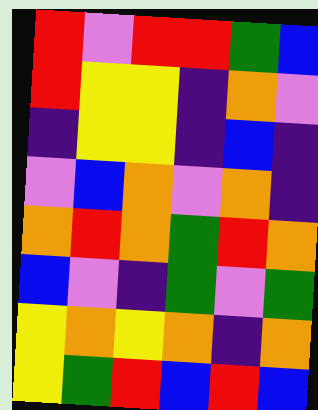[["red", "violet", "red", "red", "green", "blue"], ["red", "yellow", "yellow", "indigo", "orange", "violet"], ["indigo", "yellow", "yellow", "indigo", "blue", "indigo"], ["violet", "blue", "orange", "violet", "orange", "indigo"], ["orange", "red", "orange", "green", "red", "orange"], ["blue", "violet", "indigo", "green", "violet", "green"], ["yellow", "orange", "yellow", "orange", "indigo", "orange"], ["yellow", "green", "red", "blue", "red", "blue"]]